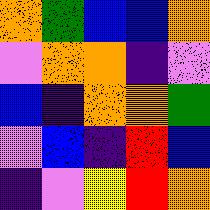[["orange", "green", "blue", "blue", "orange"], ["violet", "orange", "orange", "indigo", "violet"], ["blue", "indigo", "orange", "orange", "green"], ["violet", "blue", "indigo", "red", "blue"], ["indigo", "violet", "yellow", "red", "orange"]]